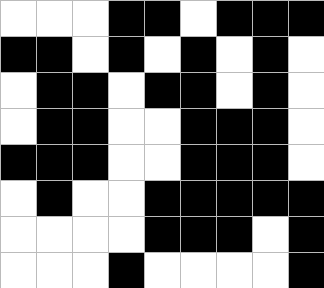[["white", "white", "white", "black", "black", "white", "black", "black", "black"], ["black", "black", "white", "black", "white", "black", "white", "black", "white"], ["white", "black", "black", "white", "black", "black", "white", "black", "white"], ["white", "black", "black", "white", "white", "black", "black", "black", "white"], ["black", "black", "black", "white", "white", "black", "black", "black", "white"], ["white", "black", "white", "white", "black", "black", "black", "black", "black"], ["white", "white", "white", "white", "black", "black", "black", "white", "black"], ["white", "white", "white", "black", "white", "white", "white", "white", "black"]]